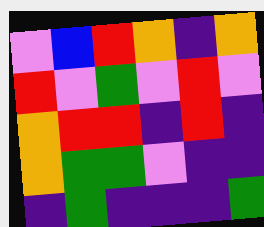[["violet", "blue", "red", "orange", "indigo", "orange"], ["red", "violet", "green", "violet", "red", "violet"], ["orange", "red", "red", "indigo", "red", "indigo"], ["orange", "green", "green", "violet", "indigo", "indigo"], ["indigo", "green", "indigo", "indigo", "indigo", "green"]]